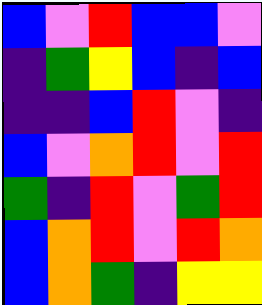[["blue", "violet", "red", "blue", "blue", "violet"], ["indigo", "green", "yellow", "blue", "indigo", "blue"], ["indigo", "indigo", "blue", "red", "violet", "indigo"], ["blue", "violet", "orange", "red", "violet", "red"], ["green", "indigo", "red", "violet", "green", "red"], ["blue", "orange", "red", "violet", "red", "orange"], ["blue", "orange", "green", "indigo", "yellow", "yellow"]]